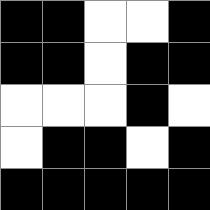[["black", "black", "white", "white", "black"], ["black", "black", "white", "black", "black"], ["white", "white", "white", "black", "white"], ["white", "black", "black", "white", "black"], ["black", "black", "black", "black", "black"]]